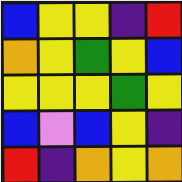[["blue", "yellow", "yellow", "indigo", "red"], ["orange", "yellow", "green", "yellow", "blue"], ["yellow", "yellow", "yellow", "green", "yellow"], ["blue", "violet", "blue", "yellow", "indigo"], ["red", "indigo", "orange", "yellow", "orange"]]